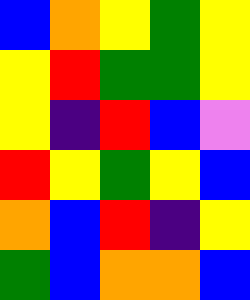[["blue", "orange", "yellow", "green", "yellow"], ["yellow", "red", "green", "green", "yellow"], ["yellow", "indigo", "red", "blue", "violet"], ["red", "yellow", "green", "yellow", "blue"], ["orange", "blue", "red", "indigo", "yellow"], ["green", "blue", "orange", "orange", "blue"]]